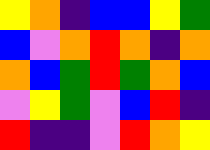[["yellow", "orange", "indigo", "blue", "blue", "yellow", "green"], ["blue", "violet", "orange", "red", "orange", "indigo", "orange"], ["orange", "blue", "green", "red", "green", "orange", "blue"], ["violet", "yellow", "green", "violet", "blue", "red", "indigo"], ["red", "indigo", "indigo", "violet", "red", "orange", "yellow"]]